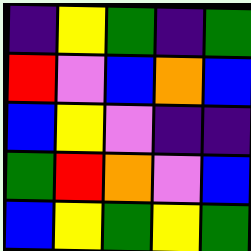[["indigo", "yellow", "green", "indigo", "green"], ["red", "violet", "blue", "orange", "blue"], ["blue", "yellow", "violet", "indigo", "indigo"], ["green", "red", "orange", "violet", "blue"], ["blue", "yellow", "green", "yellow", "green"]]